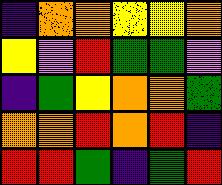[["indigo", "orange", "orange", "yellow", "yellow", "orange"], ["yellow", "violet", "red", "green", "green", "violet"], ["indigo", "green", "yellow", "orange", "orange", "green"], ["orange", "orange", "red", "orange", "red", "indigo"], ["red", "red", "green", "indigo", "green", "red"]]